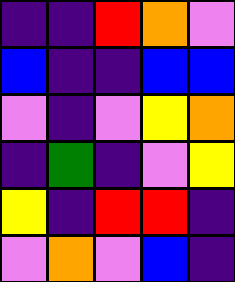[["indigo", "indigo", "red", "orange", "violet"], ["blue", "indigo", "indigo", "blue", "blue"], ["violet", "indigo", "violet", "yellow", "orange"], ["indigo", "green", "indigo", "violet", "yellow"], ["yellow", "indigo", "red", "red", "indigo"], ["violet", "orange", "violet", "blue", "indigo"]]